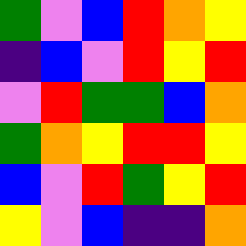[["green", "violet", "blue", "red", "orange", "yellow"], ["indigo", "blue", "violet", "red", "yellow", "red"], ["violet", "red", "green", "green", "blue", "orange"], ["green", "orange", "yellow", "red", "red", "yellow"], ["blue", "violet", "red", "green", "yellow", "red"], ["yellow", "violet", "blue", "indigo", "indigo", "orange"]]